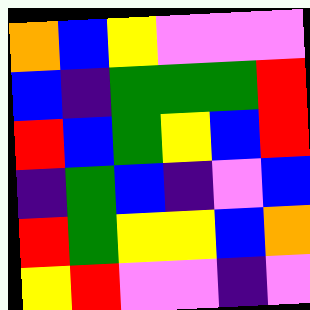[["orange", "blue", "yellow", "violet", "violet", "violet"], ["blue", "indigo", "green", "green", "green", "red"], ["red", "blue", "green", "yellow", "blue", "red"], ["indigo", "green", "blue", "indigo", "violet", "blue"], ["red", "green", "yellow", "yellow", "blue", "orange"], ["yellow", "red", "violet", "violet", "indigo", "violet"]]